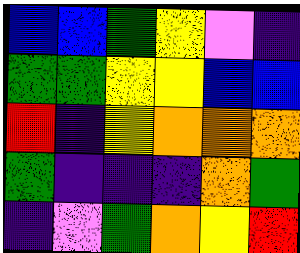[["blue", "blue", "green", "yellow", "violet", "indigo"], ["green", "green", "yellow", "yellow", "blue", "blue"], ["red", "indigo", "yellow", "orange", "orange", "orange"], ["green", "indigo", "indigo", "indigo", "orange", "green"], ["indigo", "violet", "green", "orange", "yellow", "red"]]